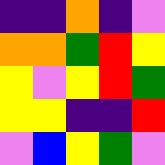[["indigo", "indigo", "orange", "indigo", "violet"], ["orange", "orange", "green", "red", "yellow"], ["yellow", "violet", "yellow", "red", "green"], ["yellow", "yellow", "indigo", "indigo", "red"], ["violet", "blue", "yellow", "green", "violet"]]